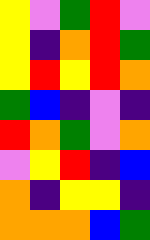[["yellow", "violet", "green", "red", "violet"], ["yellow", "indigo", "orange", "red", "green"], ["yellow", "red", "yellow", "red", "orange"], ["green", "blue", "indigo", "violet", "indigo"], ["red", "orange", "green", "violet", "orange"], ["violet", "yellow", "red", "indigo", "blue"], ["orange", "indigo", "yellow", "yellow", "indigo"], ["orange", "orange", "orange", "blue", "green"]]